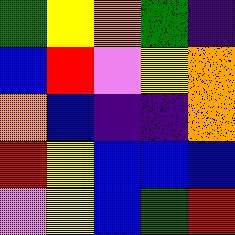[["green", "yellow", "orange", "green", "indigo"], ["blue", "red", "violet", "yellow", "orange"], ["orange", "blue", "indigo", "indigo", "orange"], ["red", "yellow", "blue", "blue", "blue"], ["violet", "yellow", "blue", "green", "red"]]